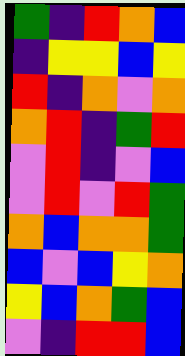[["green", "indigo", "red", "orange", "blue"], ["indigo", "yellow", "yellow", "blue", "yellow"], ["red", "indigo", "orange", "violet", "orange"], ["orange", "red", "indigo", "green", "red"], ["violet", "red", "indigo", "violet", "blue"], ["violet", "red", "violet", "red", "green"], ["orange", "blue", "orange", "orange", "green"], ["blue", "violet", "blue", "yellow", "orange"], ["yellow", "blue", "orange", "green", "blue"], ["violet", "indigo", "red", "red", "blue"]]